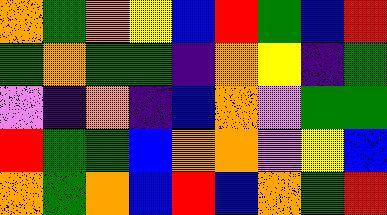[["orange", "green", "orange", "yellow", "blue", "red", "green", "blue", "red"], ["green", "orange", "green", "green", "indigo", "orange", "yellow", "indigo", "green"], ["violet", "indigo", "orange", "indigo", "blue", "orange", "violet", "green", "green"], ["red", "green", "green", "blue", "orange", "orange", "violet", "yellow", "blue"], ["orange", "green", "orange", "blue", "red", "blue", "orange", "green", "red"]]